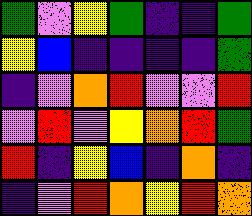[["green", "violet", "yellow", "green", "indigo", "indigo", "green"], ["yellow", "blue", "indigo", "indigo", "indigo", "indigo", "green"], ["indigo", "violet", "orange", "red", "violet", "violet", "red"], ["violet", "red", "violet", "yellow", "orange", "red", "green"], ["red", "indigo", "yellow", "blue", "indigo", "orange", "indigo"], ["indigo", "violet", "red", "orange", "yellow", "red", "orange"]]